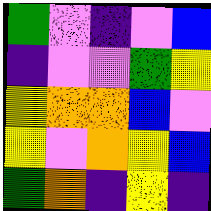[["green", "violet", "indigo", "violet", "blue"], ["indigo", "violet", "violet", "green", "yellow"], ["yellow", "orange", "orange", "blue", "violet"], ["yellow", "violet", "orange", "yellow", "blue"], ["green", "orange", "indigo", "yellow", "indigo"]]